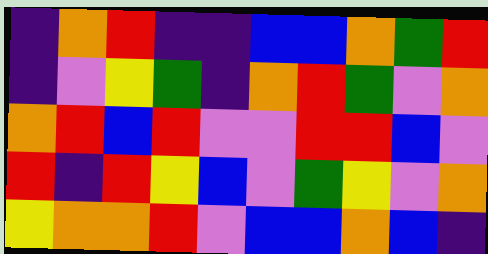[["indigo", "orange", "red", "indigo", "indigo", "blue", "blue", "orange", "green", "red"], ["indigo", "violet", "yellow", "green", "indigo", "orange", "red", "green", "violet", "orange"], ["orange", "red", "blue", "red", "violet", "violet", "red", "red", "blue", "violet"], ["red", "indigo", "red", "yellow", "blue", "violet", "green", "yellow", "violet", "orange"], ["yellow", "orange", "orange", "red", "violet", "blue", "blue", "orange", "blue", "indigo"]]